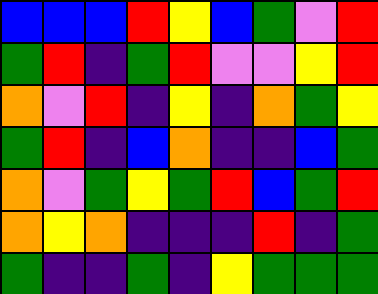[["blue", "blue", "blue", "red", "yellow", "blue", "green", "violet", "red"], ["green", "red", "indigo", "green", "red", "violet", "violet", "yellow", "red"], ["orange", "violet", "red", "indigo", "yellow", "indigo", "orange", "green", "yellow"], ["green", "red", "indigo", "blue", "orange", "indigo", "indigo", "blue", "green"], ["orange", "violet", "green", "yellow", "green", "red", "blue", "green", "red"], ["orange", "yellow", "orange", "indigo", "indigo", "indigo", "red", "indigo", "green"], ["green", "indigo", "indigo", "green", "indigo", "yellow", "green", "green", "green"]]